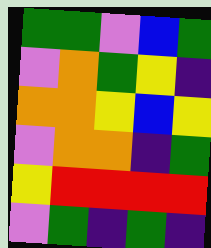[["green", "green", "violet", "blue", "green"], ["violet", "orange", "green", "yellow", "indigo"], ["orange", "orange", "yellow", "blue", "yellow"], ["violet", "orange", "orange", "indigo", "green"], ["yellow", "red", "red", "red", "red"], ["violet", "green", "indigo", "green", "indigo"]]